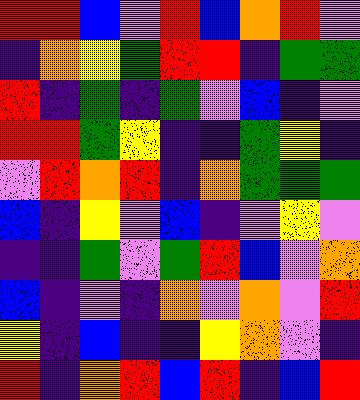[["red", "red", "blue", "violet", "red", "blue", "orange", "red", "violet"], ["indigo", "orange", "yellow", "green", "red", "red", "indigo", "green", "green"], ["red", "indigo", "green", "indigo", "green", "violet", "blue", "indigo", "violet"], ["red", "red", "green", "yellow", "indigo", "indigo", "green", "yellow", "indigo"], ["violet", "red", "orange", "red", "indigo", "orange", "green", "green", "green"], ["blue", "indigo", "yellow", "violet", "blue", "indigo", "violet", "yellow", "violet"], ["indigo", "indigo", "green", "violet", "green", "red", "blue", "violet", "orange"], ["blue", "indigo", "violet", "indigo", "orange", "violet", "orange", "violet", "red"], ["yellow", "indigo", "blue", "indigo", "indigo", "yellow", "orange", "violet", "indigo"], ["red", "indigo", "orange", "red", "blue", "red", "indigo", "blue", "red"]]